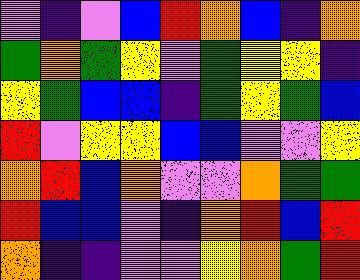[["violet", "indigo", "violet", "blue", "red", "orange", "blue", "indigo", "orange"], ["green", "orange", "green", "yellow", "violet", "green", "yellow", "yellow", "indigo"], ["yellow", "green", "blue", "blue", "indigo", "green", "yellow", "green", "blue"], ["red", "violet", "yellow", "yellow", "blue", "blue", "violet", "violet", "yellow"], ["orange", "red", "blue", "orange", "violet", "violet", "orange", "green", "green"], ["red", "blue", "blue", "violet", "indigo", "orange", "red", "blue", "red"], ["orange", "indigo", "indigo", "violet", "violet", "yellow", "orange", "green", "red"]]